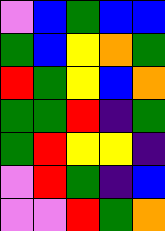[["violet", "blue", "green", "blue", "blue"], ["green", "blue", "yellow", "orange", "green"], ["red", "green", "yellow", "blue", "orange"], ["green", "green", "red", "indigo", "green"], ["green", "red", "yellow", "yellow", "indigo"], ["violet", "red", "green", "indigo", "blue"], ["violet", "violet", "red", "green", "orange"]]